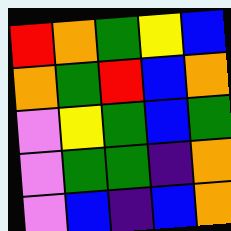[["red", "orange", "green", "yellow", "blue"], ["orange", "green", "red", "blue", "orange"], ["violet", "yellow", "green", "blue", "green"], ["violet", "green", "green", "indigo", "orange"], ["violet", "blue", "indigo", "blue", "orange"]]